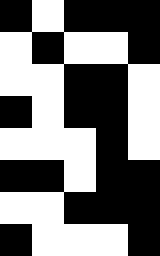[["black", "white", "black", "black", "black"], ["white", "black", "white", "white", "black"], ["white", "white", "black", "black", "white"], ["black", "white", "black", "black", "white"], ["white", "white", "white", "black", "white"], ["black", "black", "white", "black", "black"], ["white", "white", "black", "black", "black"], ["black", "white", "white", "white", "black"]]